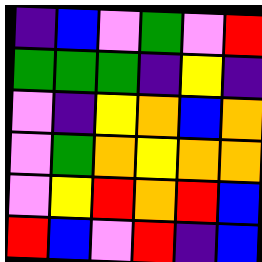[["indigo", "blue", "violet", "green", "violet", "red"], ["green", "green", "green", "indigo", "yellow", "indigo"], ["violet", "indigo", "yellow", "orange", "blue", "orange"], ["violet", "green", "orange", "yellow", "orange", "orange"], ["violet", "yellow", "red", "orange", "red", "blue"], ["red", "blue", "violet", "red", "indigo", "blue"]]